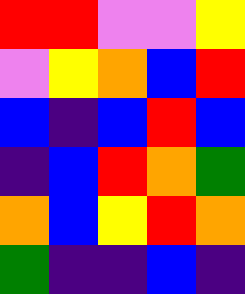[["red", "red", "violet", "violet", "yellow"], ["violet", "yellow", "orange", "blue", "red"], ["blue", "indigo", "blue", "red", "blue"], ["indigo", "blue", "red", "orange", "green"], ["orange", "blue", "yellow", "red", "orange"], ["green", "indigo", "indigo", "blue", "indigo"]]